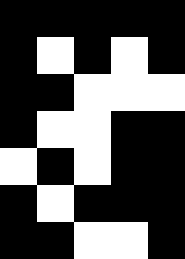[["black", "black", "black", "black", "black"], ["black", "white", "black", "white", "black"], ["black", "black", "white", "white", "white"], ["black", "white", "white", "black", "black"], ["white", "black", "white", "black", "black"], ["black", "white", "black", "black", "black"], ["black", "black", "white", "white", "black"]]